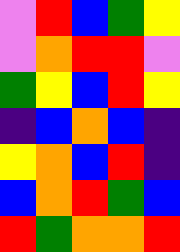[["violet", "red", "blue", "green", "yellow"], ["violet", "orange", "red", "red", "violet"], ["green", "yellow", "blue", "red", "yellow"], ["indigo", "blue", "orange", "blue", "indigo"], ["yellow", "orange", "blue", "red", "indigo"], ["blue", "orange", "red", "green", "blue"], ["red", "green", "orange", "orange", "red"]]